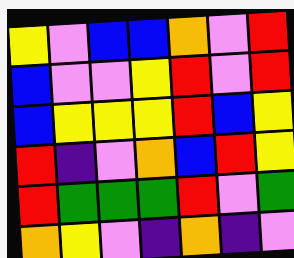[["yellow", "violet", "blue", "blue", "orange", "violet", "red"], ["blue", "violet", "violet", "yellow", "red", "violet", "red"], ["blue", "yellow", "yellow", "yellow", "red", "blue", "yellow"], ["red", "indigo", "violet", "orange", "blue", "red", "yellow"], ["red", "green", "green", "green", "red", "violet", "green"], ["orange", "yellow", "violet", "indigo", "orange", "indigo", "violet"]]